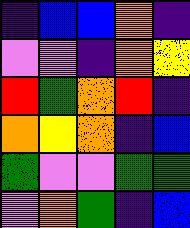[["indigo", "blue", "blue", "orange", "indigo"], ["violet", "violet", "indigo", "orange", "yellow"], ["red", "green", "orange", "red", "indigo"], ["orange", "yellow", "orange", "indigo", "blue"], ["green", "violet", "violet", "green", "green"], ["violet", "orange", "green", "indigo", "blue"]]